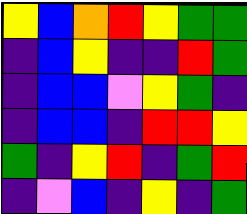[["yellow", "blue", "orange", "red", "yellow", "green", "green"], ["indigo", "blue", "yellow", "indigo", "indigo", "red", "green"], ["indigo", "blue", "blue", "violet", "yellow", "green", "indigo"], ["indigo", "blue", "blue", "indigo", "red", "red", "yellow"], ["green", "indigo", "yellow", "red", "indigo", "green", "red"], ["indigo", "violet", "blue", "indigo", "yellow", "indigo", "green"]]